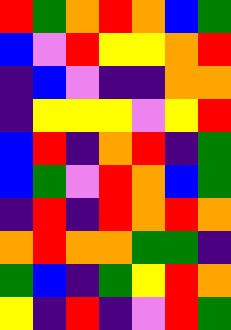[["red", "green", "orange", "red", "orange", "blue", "green"], ["blue", "violet", "red", "yellow", "yellow", "orange", "red"], ["indigo", "blue", "violet", "indigo", "indigo", "orange", "orange"], ["indigo", "yellow", "yellow", "yellow", "violet", "yellow", "red"], ["blue", "red", "indigo", "orange", "red", "indigo", "green"], ["blue", "green", "violet", "red", "orange", "blue", "green"], ["indigo", "red", "indigo", "red", "orange", "red", "orange"], ["orange", "red", "orange", "orange", "green", "green", "indigo"], ["green", "blue", "indigo", "green", "yellow", "red", "orange"], ["yellow", "indigo", "red", "indigo", "violet", "red", "green"]]